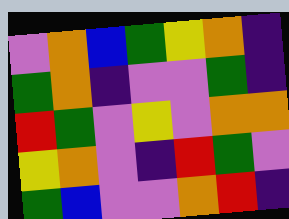[["violet", "orange", "blue", "green", "yellow", "orange", "indigo"], ["green", "orange", "indigo", "violet", "violet", "green", "indigo"], ["red", "green", "violet", "yellow", "violet", "orange", "orange"], ["yellow", "orange", "violet", "indigo", "red", "green", "violet"], ["green", "blue", "violet", "violet", "orange", "red", "indigo"]]